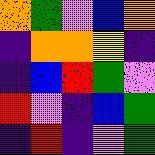[["orange", "green", "violet", "blue", "orange"], ["indigo", "orange", "orange", "yellow", "indigo"], ["indigo", "blue", "red", "green", "violet"], ["red", "violet", "indigo", "blue", "green"], ["indigo", "red", "indigo", "violet", "green"]]